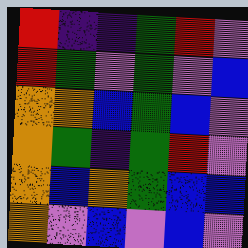[["red", "indigo", "indigo", "green", "red", "violet"], ["red", "green", "violet", "green", "violet", "blue"], ["orange", "orange", "blue", "green", "blue", "violet"], ["orange", "green", "indigo", "green", "red", "violet"], ["orange", "blue", "orange", "green", "blue", "blue"], ["orange", "violet", "blue", "violet", "blue", "violet"]]